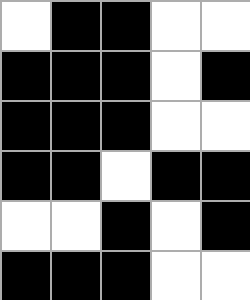[["white", "black", "black", "white", "white"], ["black", "black", "black", "white", "black"], ["black", "black", "black", "white", "white"], ["black", "black", "white", "black", "black"], ["white", "white", "black", "white", "black"], ["black", "black", "black", "white", "white"]]